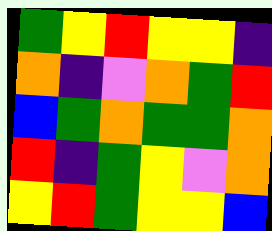[["green", "yellow", "red", "yellow", "yellow", "indigo"], ["orange", "indigo", "violet", "orange", "green", "red"], ["blue", "green", "orange", "green", "green", "orange"], ["red", "indigo", "green", "yellow", "violet", "orange"], ["yellow", "red", "green", "yellow", "yellow", "blue"]]